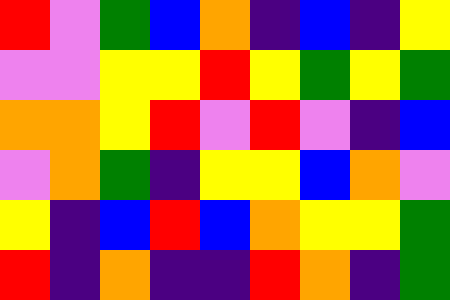[["red", "violet", "green", "blue", "orange", "indigo", "blue", "indigo", "yellow"], ["violet", "violet", "yellow", "yellow", "red", "yellow", "green", "yellow", "green"], ["orange", "orange", "yellow", "red", "violet", "red", "violet", "indigo", "blue"], ["violet", "orange", "green", "indigo", "yellow", "yellow", "blue", "orange", "violet"], ["yellow", "indigo", "blue", "red", "blue", "orange", "yellow", "yellow", "green"], ["red", "indigo", "orange", "indigo", "indigo", "red", "orange", "indigo", "green"]]